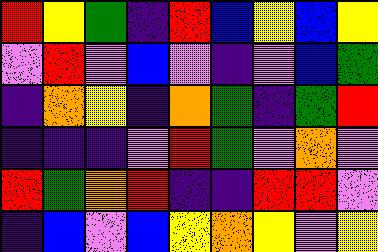[["red", "yellow", "green", "indigo", "red", "blue", "yellow", "blue", "yellow"], ["violet", "red", "violet", "blue", "violet", "indigo", "violet", "blue", "green"], ["indigo", "orange", "yellow", "indigo", "orange", "green", "indigo", "green", "red"], ["indigo", "indigo", "indigo", "violet", "red", "green", "violet", "orange", "violet"], ["red", "green", "orange", "red", "indigo", "indigo", "red", "red", "violet"], ["indigo", "blue", "violet", "blue", "yellow", "orange", "yellow", "violet", "yellow"]]